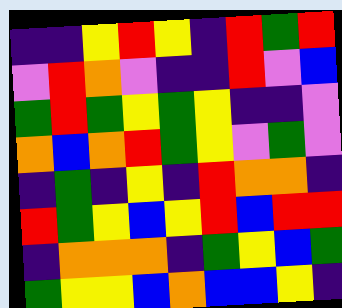[["indigo", "indigo", "yellow", "red", "yellow", "indigo", "red", "green", "red"], ["violet", "red", "orange", "violet", "indigo", "indigo", "red", "violet", "blue"], ["green", "red", "green", "yellow", "green", "yellow", "indigo", "indigo", "violet"], ["orange", "blue", "orange", "red", "green", "yellow", "violet", "green", "violet"], ["indigo", "green", "indigo", "yellow", "indigo", "red", "orange", "orange", "indigo"], ["red", "green", "yellow", "blue", "yellow", "red", "blue", "red", "red"], ["indigo", "orange", "orange", "orange", "indigo", "green", "yellow", "blue", "green"], ["green", "yellow", "yellow", "blue", "orange", "blue", "blue", "yellow", "indigo"]]